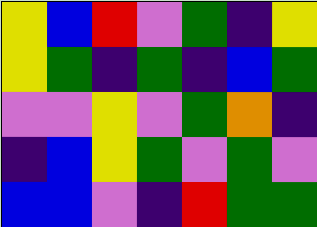[["yellow", "blue", "red", "violet", "green", "indigo", "yellow"], ["yellow", "green", "indigo", "green", "indigo", "blue", "green"], ["violet", "violet", "yellow", "violet", "green", "orange", "indigo"], ["indigo", "blue", "yellow", "green", "violet", "green", "violet"], ["blue", "blue", "violet", "indigo", "red", "green", "green"]]